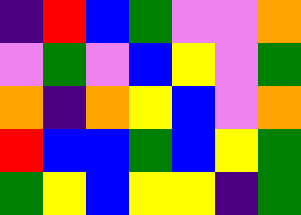[["indigo", "red", "blue", "green", "violet", "violet", "orange"], ["violet", "green", "violet", "blue", "yellow", "violet", "green"], ["orange", "indigo", "orange", "yellow", "blue", "violet", "orange"], ["red", "blue", "blue", "green", "blue", "yellow", "green"], ["green", "yellow", "blue", "yellow", "yellow", "indigo", "green"]]